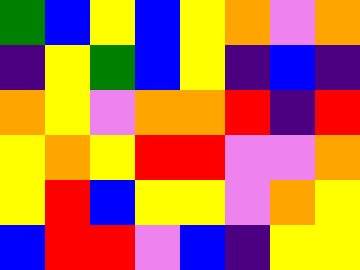[["green", "blue", "yellow", "blue", "yellow", "orange", "violet", "orange"], ["indigo", "yellow", "green", "blue", "yellow", "indigo", "blue", "indigo"], ["orange", "yellow", "violet", "orange", "orange", "red", "indigo", "red"], ["yellow", "orange", "yellow", "red", "red", "violet", "violet", "orange"], ["yellow", "red", "blue", "yellow", "yellow", "violet", "orange", "yellow"], ["blue", "red", "red", "violet", "blue", "indigo", "yellow", "yellow"]]